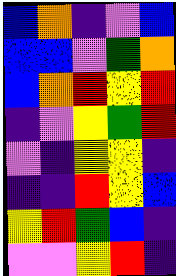[["blue", "orange", "indigo", "violet", "blue"], ["blue", "blue", "violet", "green", "orange"], ["blue", "orange", "red", "yellow", "red"], ["indigo", "violet", "yellow", "green", "red"], ["violet", "indigo", "yellow", "yellow", "indigo"], ["indigo", "indigo", "red", "yellow", "blue"], ["yellow", "red", "green", "blue", "indigo"], ["violet", "violet", "yellow", "red", "indigo"]]